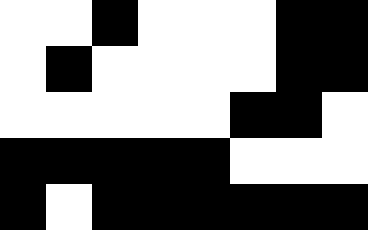[["white", "white", "black", "white", "white", "white", "black", "black"], ["white", "black", "white", "white", "white", "white", "black", "black"], ["white", "white", "white", "white", "white", "black", "black", "white"], ["black", "black", "black", "black", "black", "white", "white", "white"], ["black", "white", "black", "black", "black", "black", "black", "black"]]